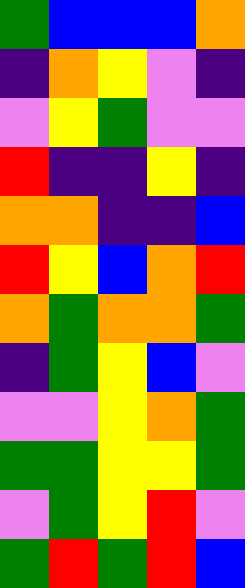[["green", "blue", "blue", "blue", "orange"], ["indigo", "orange", "yellow", "violet", "indigo"], ["violet", "yellow", "green", "violet", "violet"], ["red", "indigo", "indigo", "yellow", "indigo"], ["orange", "orange", "indigo", "indigo", "blue"], ["red", "yellow", "blue", "orange", "red"], ["orange", "green", "orange", "orange", "green"], ["indigo", "green", "yellow", "blue", "violet"], ["violet", "violet", "yellow", "orange", "green"], ["green", "green", "yellow", "yellow", "green"], ["violet", "green", "yellow", "red", "violet"], ["green", "red", "green", "red", "blue"]]